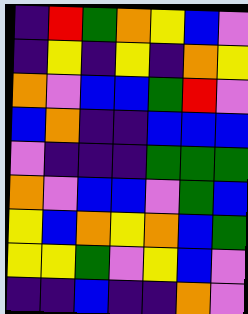[["indigo", "red", "green", "orange", "yellow", "blue", "violet"], ["indigo", "yellow", "indigo", "yellow", "indigo", "orange", "yellow"], ["orange", "violet", "blue", "blue", "green", "red", "violet"], ["blue", "orange", "indigo", "indigo", "blue", "blue", "blue"], ["violet", "indigo", "indigo", "indigo", "green", "green", "green"], ["orange", "violet", "blue", "blue", "violet", "green", "blue"], ["yellow", "blue", "orange", "yellow", "orange", "blue", "green"], ["yellow", "yellow", "green", "violet", "yellow", "blue", "violet"], ["indigo", "indigo", "blue", "indigo", "indigo", "orange", "violet"]]